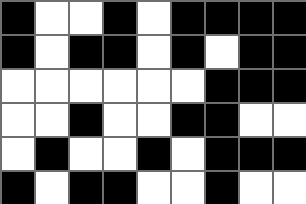[["black", "white", "white", "black", "white", "black", "black", "black", "black"], ["black", "white", "black", "black", "white", "black", "white", "black", "black"], ["white", "white", "white", "white", "white", "white", "black", "black", "black"], ["white", "white", "black", "white", "white", "black", "black", "white", "white"], ["white", "black", "white", "white", "black", "white", "black", "black", "black"], ["black", "white", "black", "black", "white", "white", "black", "white", "white"]]